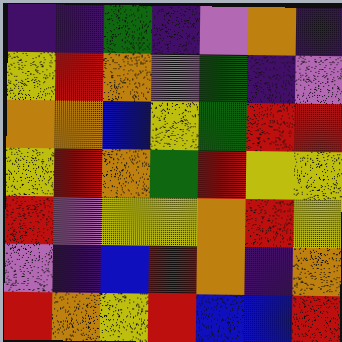[["indigo", "indigo", "green", "indigo", "violet", "orange", "indigo"], ["yellow", "red", "orange", "violet", "green", "indigo", "violet"], ["orange", "orange", "blue", "yellow", "green", "red", "red"], ["yellow", "red", "orange", "green", "red", "yellow", "yellow"], ["red", "violet", "yellow", "yellow", "orange", "red", "yellow"], ["violet", "indigo", "blue", "red", "orange", "indigo", "orange"], ["red", "orange", "yellow", "red", "blue", "blue", "red"]]